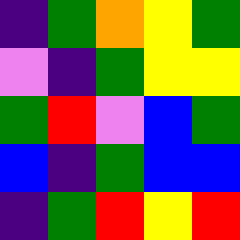[["indigo", "green", "orange", "yellow", "green"], ["violet", "indigo", "green", "yellow", "yellow"], ["green", "red", "violet", "blue", "green"], ["blue", "indigo", "green", "blue", "blue"], ["indigo", "green", "red", "yellow", "red"]]